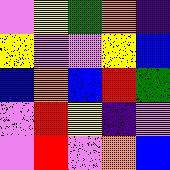[["violet", "yellow", "green", "orange", "indigo"], ["yellow", "violet", "violet", "yellow", "blue"], ["blue", "orange", "blue", "red", "green"], ["violet", "red", "yellow", "indigo", "violet"], ["violet", "red", "violet", "orange", "blue"]]